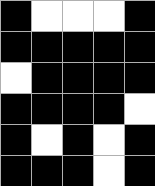[["black", "white", "white", "white", "black"], ["black", "black", "black", "black", "black"], ["white", "black", "black", "black", "black"], ["black", "black", "black", "black", "white"], ["black", "white", "black", "white", "black"], ["black", "black", "black", "white", "black"]]